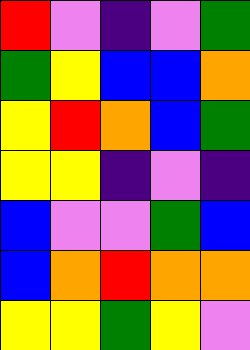[["red", "violet", "indigo", "violet", "green"], ["green", "yellow", "blue", "blue", "orange"], ["yellow", "red", "orange", "blue", "green"], ["yellow", "yellow", "indigo", "violet", "indigo"], ["blue", "violet", "violet", "green", "blue"], ["blue", "orange", "red", "orange", "orange"], ["yellow", "yellow", "green", "yellow", "violet"]]